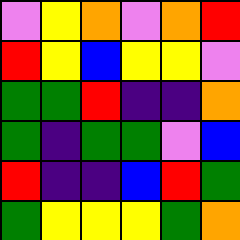[["violet", "yellow", "orange", "violet", "orange", "red"], ["red", "yellow", "blue", "yellow", "yellow", "violet"], ["green", "green", "red", "indigo", "indigo", "orange"], ["green", "indigo", "green", "green", "violet", "blue"], ["red", "indigo", "indigo", "blue", "red", "green"], ["green", "yellow", "yellow", "yellow", "green", "orange"]]